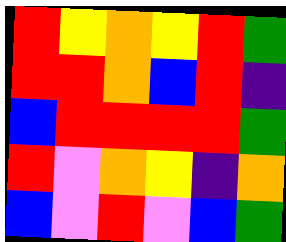[["red", "yellow", "orange", "yellow", "red", "green"], ["red", "red", "orange", "blue", "red", "indigo"], ["blue", "red", "red", "red", "red", "green"], ["red", "violet", "orange", "yellow", "indigo", "orange"], ["blue", "violet", "red", "violet", "blue", "green"]]